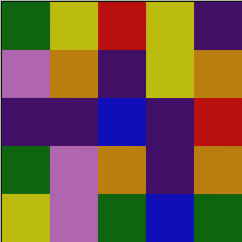[["green", "yellow", "red", "yellow", "indigo"], ["violet", "orange", "indigo", "yellow", "orange"], ["indigo", "indigo", "blue", "indigo", "red"], ["green", "violet", "orange", "indigo", "orange"], ["yellow", "violet", "green", "blue", "green"]]